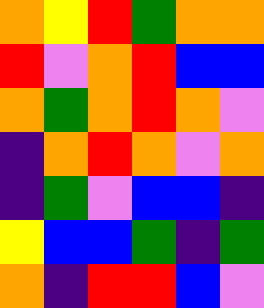[["orange", "yellow", "red", "green", "orange", "orange"], ["red", "violet", "orange", "red", "blue", "blue"], ["orange", "green", "orange", "red", "orange", "violet"], ["indigo", "orange", "red", "orange", "violet", "orange"], ["indigo", "green", "violet", "blue", "blue", "indigo"], ["yellow", "blue", "blue", "green", "indigo", "green"], ["orange", "indigo", "red", "red", "blue", "violet"]]